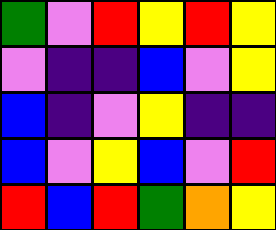[["green", "violet", "red", "yellow", "red", "yellow"], ["violet", "indigo", "indigo", "blue", "violet", "yellow"], ["blue", "indigo", "violet", "yellow", "indigo", "indigo"], ["blue", "violet", "yellow", "blue", "violet", "red"], ["red", "blue", "red", "green", "orange", "yellow"]]